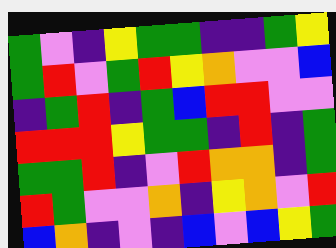[["green", "violet", "indigo", "yellow", "green", "green", "indigo", "indigo", "green", "yellow"], ["green", "red", "violet", "green", "red", "yellow", "orange", "violet", "violet", "blue"], ["indigo", "green", "red", "indigo", "green", "blue", "red", "red", "violet", "violet"], ["red", "red", "red", "yellow", "green", "green", "indigo", "red", "indigo", "green"], ["green", "green", "red", "indigo", "violet", "red", "orange", "orange", "indigo", "green"], ["red", "green", "violet", "violet", "orange", "indigo", "yellow", "orange", "violet", "red"], ["blue", "orange", "indigo", "violet", "indigo", "blue", "violet", "blue", "yellow", "green"]]